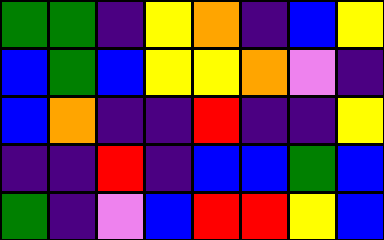[["green", "green", "indigo", "yellow", "orange", "indigo", "blue", "yellow"], ["blue", "green", "blue", "yellow", "yellow", "orange", "violet", "indigo"], ["blue", "orange", "indigo", "indigo", "red", "indigo", "indigo", "yellow"], ["indigo", "indigo", "red", "indigo", "blue", "blue", "green", "blue"], ["green", "indigo", "violet", "blue", "red", "red", "yellow", "blue"]]